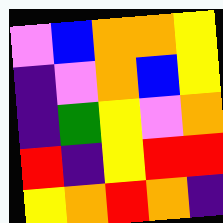[["violet", "blue", "orange", "orange", "yellow"], ["indigo", "violet", "orange", "blue", "yellow"], ["indigo", "green", "yellow", "violet", "orange"], ["red", "indigo", "yellow", "red", "red"], ["yellow", "orange", "red", "orange", "indigo"]]